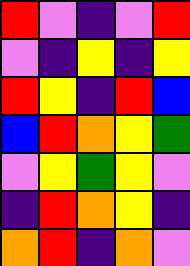[["red", "violet", "indigo", "violet", "red"], ["violet", "indigo", "yellow", "indigo", "yellow"], ["red", "yellow", "indigo", "red", "blue"], ["blue", "red", "orange", "yellow", "green"], ["violet", "yellow", "green", "yellow", "violet"], ["indigo", "red", "orange", "yellow", "indigo"], ["orange", "red", "indigo", "orange", "violet"]]